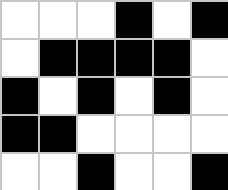[["white", "white", "white", "black", "white", "black"], ["white", "black", "black", "black", "black", "white"], ["black", "white", "black", "white", "black", "white"], ["black", "black", "white", "white", "white", "white"], ["white", "white", "black", "white", "white", "black"]]